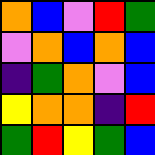[["orange", "blue", "violet", "red", "green"], ["violet", "orange", "blue", "orange", "blue"], ["indigo", "green", "orange", "violet", "blue"], ["yellow", "orange", "orange", "indigo", "red"], ["green", "red", "yellow", "green", "blue"]]